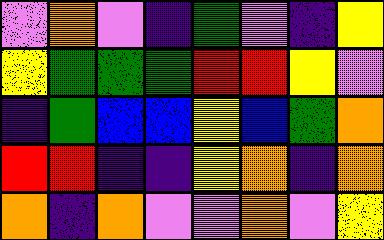[["violet", "orange", "violet", "indigo", "green", "violet", "indigo", "yellow"], ["yellow", "green", "green", "green", "red", "red", "yellow", "violet"], ["indigo", "green", "blue", "blue", "yellow", "blue", "green", "orange"], ["red", "red", "indigo", "indigo", "yellow", "orange", "indigo", "orange"], ["orange", "indigo", "orange", "violet", "violet", "orange", "violet", "yellow"]]